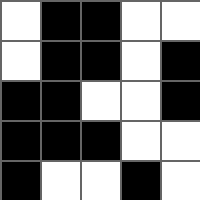[["white", "black", "black", "white", "white"], ["white", "black", "black", "white", "black"], ["black", "black", "white", "white", "black"], ["black", "black", "black", "white", "white"], ["black", "white", "white", "black", "white"]]